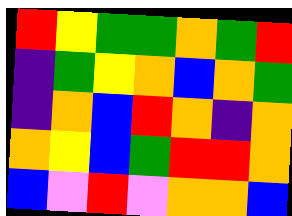[["red", "yellow", "green", "green", "orange", "green", "red"], ["indigo", "green", "yellow", "orange", "blue", "orange", "green"], ["indigo", "orange", "blue", "red", "orange", "indigo", "orange"], ["orange", "yellow", "blue", "green", "red", "red", "orange"], ["blue", "violet", "red", "violet", "orange", "orange", "blue"]]